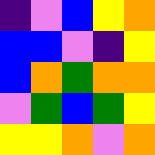[["indigo", "violet", "blue", "yellow", "orange"], ["blue", "blue", "violet", "indigo", "yellow"], ["blue", "orange", "green", "orange", "orange"], ["violet", "green", "blue", "green", "yellow"], ["yellow", "yellow", "orange", "violet", "orange"]]